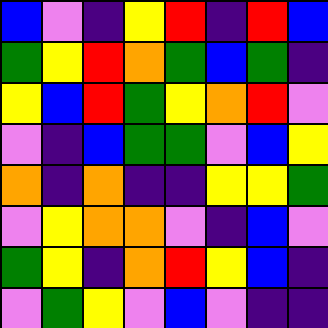[["blue", "violet", "indigo", "yellow", "red", "indigo", "red", "blue"], ["green", "yellow", "red", "orange", "green", "blue", "green", "indigo"], ["yellow", "blue", "red", "green", "yellow", "orange", "red", "violet"], ["violet", "indigo", "blue", "green", "green", "violet", "blue", "yellow"], ["orange", "indigo", "orange", "indigo", "indigo", "yellow", "yellow", "green"], ["violet", "yellow", "orange", "orange", "violet", "indigo", "blue", "violet"], ["green", "yellow", "indigo", "orange", "red", "yellow", "blue", "indigo"], ["violet", "green", "yellow", "violet", "blue", "violet", "indigo", "indigo"]]